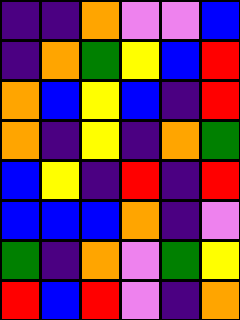[["indigo", "indigo", "orange", "violet", "violet", "blue"], ["indigo", "orange", "green", "yellow", "blue", "red"], ["orange", "blue", "yellow", "blue", "indigo", "red"], ["orange", "indigo", "yellow", "indigo", "orange", "green"], ["blue", "yellow", "indigo", "red", "indigo", "red"], ["blue", "blue", "blue", "orange", "indigo", "violet"], ["green", "indigo", "orange", "violet", "green", "yellow"], ["red", "blue", "red", "violet", "indigo", "orange"]]